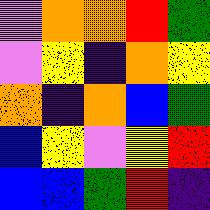[["violet", "orange", "orange", "red", "green"], ["violet", "yellow", "indigo", "orange", "yellow"], ["orange", "indigo", "orange", "blue", "green"], ["blue", "yellow", "violet", "yellow", "red"], ["blue", "blue", "green", "red", "indigo"]]